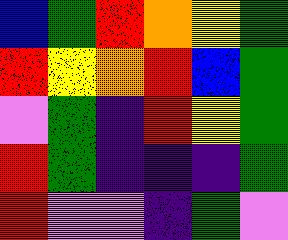[["blue", "green", "red", "orange", "yellow", "green"], ["red", "yellow", "orange", "red", "blue", "green"], ["violet", "green", "indigo", "red", "yellow", "green"], ["red", "green", "indigo", "indigo", "indigo", "green"], ["red", "violet", "violet", "indigo", "green", "violet"]]